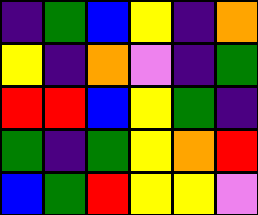[["indigo", "green", "blue", "yellow", "indigo", "orange"], ["yellow", "indigo", "orange", "violet", "indigo", "green"], ["red", "red", "blue", "yellow", "green", "indigo"], ["green", "indigo", "green", "yellow", "orange", "red"], ["blue", "green", "red", "yellow", "yellow", "violet"]]